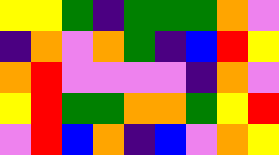[["yellow", "yellow", "green", "indigo", "green", "green", "green", "orange", "violet"], ["indigo", "orange", "violet", "orange", "green", "indigo", "blue", "red", "yellow"], ["orange", "red", "violet", "violet", "violet", "violet", "indigo", "orange", "violet"], ["yellow", "red", "green", "green", "orange", "orange", "green", "yellow", "red"], ["violet", "red", "blue", "orange", "indigo", "blue", "violet", "orange", "yellow"]]